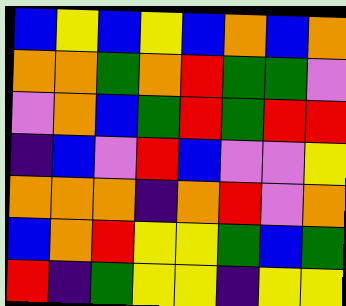[["blue", "yellow", "blue", "yellow", "blue", "orange", "blue", "orange"], ["orange", "orange", "green", "orange", "red", "green", "green", "violet"], ["violet", "orange", "blue", "green", "red", "green", "red", "red"], ["indigo", "blue", "violet", "red", "blue", "violet", "violet", "yellow"], ["orange", "orange", "orange", "indigo", "orange", "red", "violet", "orange"], ["blue", "orange", "red", "yellow", "yellow", "green", "blue", "green"], ["red", "indigo", "green", "yellow", "yellow", "indigo", "yellow", "yellow"]]